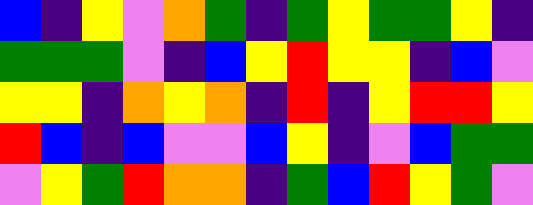[["blue", "indigo", "yellow", "violet", "orange", "green", "indigo", "green", "yellow", "green", "green", "yellow", "indigo"], ["green", "green", "green", "violet", "indigo", "blue", "yellow", "red", "yellow", "yellow", "indigo", "blue", "violet"], ["yellow", "yellow", "indigo", "orange", "yellow", "orange", "indigo", "red", "indigo", "yellow", "red", "red", "yellow"], ["red", "blue", "indigo", "blue", "violet", "violet", "blue", "yellow", "indigo", "violet", "blue", "green", "green"], ["violet", "yellow", "green", "red", "orange", "orange", "indigo", "green", "blue", "red", "yellow", "green", "violet"]]